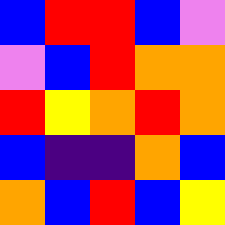[["blue", "red", "red", "blue", "violet"], ["violet", "blue", "red", "orange", "orange"], ["red", "yellow", "orange", "red", "orange"], ["blue", "indigo", "indigo", "orange", "blue"], ["orange", "blue", "red", "blue", "yellow"]]